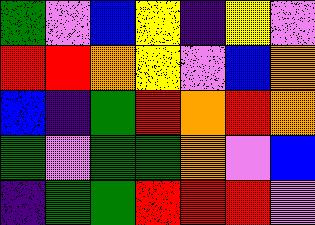[["green", "violet", "blue", "yellow", "indigo", "yellow", "violet"], ["red", "red", "orange", "yellow", "violet", "blue", "orange"], ["blue", "indigo", "green", "red", "orange", "red", "orange"], ["green", "violet", "green", "green", "orange", "violet", "blue"], ["indigo", "green", "green", "red", "red", "red", "violet"]]